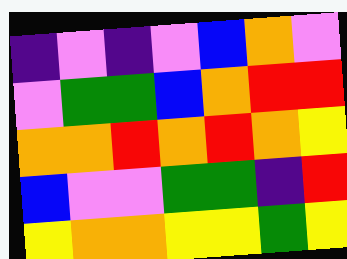[["indigo", "violet", "indigo", "violet", "blue", "orange", "violet"], ["violet", "green", "green", "blue", "orange", "red", "red"], ["orange", "orange", "red", "orange", "red", "orange", "yellow"], ["blue", "violet", "violet", "green", "green", "indigo", "red"], ["yellow", "orange", "orange", "yellow", "yellow", "green", "yellow"]]